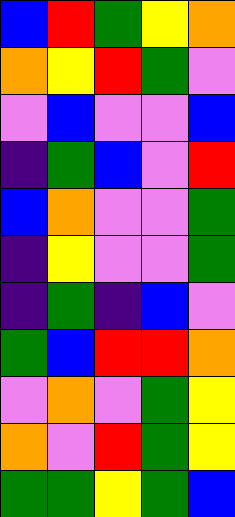[["blue", "red", "green", "yellow", "orange"], ["orange", "yellow", "red", "green", "violet"], ["violet", "blue", "violet", "violet", "blue"], ["indigo", "green", "blue", "violet", "red"], ["blue", "orange", "violet", "violet", "green"], ["indigo", "yellow", "violet", "violet", "green"], ["indigo", "green", "indigo", "blue", "violet"], ["green", "blue", "red", "red", "orange"], ["violet", "orange", "violet", "green", "yellow"], ["orange", "violet", "red", "green", "yellow"], ["green", "green", "yellow", "green", "blue"]]